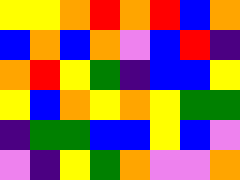[["yellow", "yellow", "orange", "red", "orange", "red", "blue", "orange"], ["blue", "orange", "blue", "orange", "violet", "blue", "red", "indigo"], ["orange", "red", "yellow", "green", "indigo", "blue", "blue", "yellow"], ["yellow", "blue", "orange", "yellow", "orange", "yellow", "green", "green"], ["indigo", "green", "green", "blue", "blue", "yellow", "blue", "violet"], ["violet", "indigo", "yellow", "green", "orange", "violet", "violet", "orange"]]